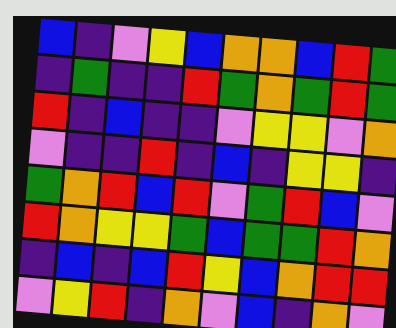[["blue", "indigo", "violet", "yellow", "blue", "orange", "orange", "blue", "red", "green"], ["indigo", "green", "indigo", "indigo", "red", "green", "orange", "green", "red", "green"], ["red", "indigo", "blue", "indigo", "indigo", "violet", "yellow", "yellow", "violet", "orange"], ["violet", "indigo", "indigo", "red", "indigo", "blue", "indigo", "yellow", "yellow", "indigo"], ["green", "orange", "red", "blue", "red", "violet", "green", "red", "blue", "violet"], ["red", "orange", "yellow", "yellow", "green", "blue", "green", "green", "red", "orange"], ["indigo", "blue", "indigo", "blue", "red", "yellow", "blue", "orange", "red", "red"], ["violet", "yellow", "red", "indigo", "orange", "violet", "blue", "indigo", "orange", "violet"]]